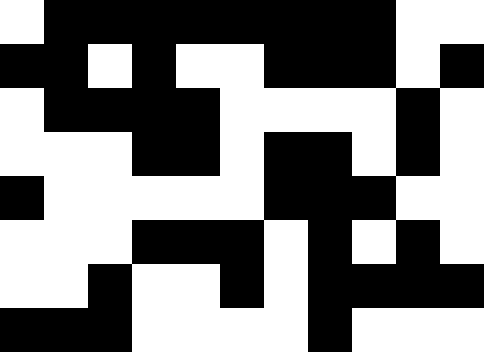[["white", "black", "black", "black", "black", "black", "black", "black", "black", "white", "white"], ["black", "black", "white", "black", "white", "white", "black", "black", "black", "white", "black"], ["white", "black", "black", "black", "black", "white", "white", "white", "white", "black", "white"], ["white", "white", "white", "black", "black", "white", "black", "black", "white", "black", "white"], ["black", "white", "white", "white", "white", "white", "black", "black", "black", "white", "white"], ["white", "white", "white", "black", "black", "black", "white", "black", "white", "black", "white"], ["white", "white", "black", "white", "white", "black", "white", "black", "black", "black", "black"], ["black", "black", "black", "white", "white", "white", "white", "black", "white", "white", "white"]]